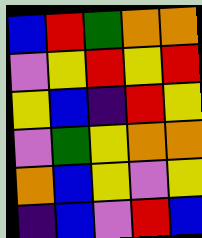[["blue", "red", "green", "orange", "orange"], ["violet", "yellow", "red", "yellow", "red"], ["yellow", "blue", "indigo", "red", "yellow"], ["violet", "green", "yellow", "orange", "orange"], ["orange", "blue", "yellow", "violet", "yellow"], ["indigo", "blue", "violet", "red", "blue"]]